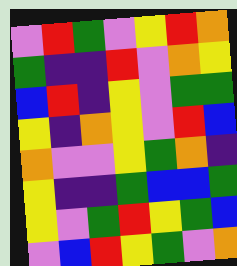[["violet", "red", "green", "violet", "yellow", "red", "orange"], ["green", "indigo", "indigo", "red", "violet", "orange", "yellow"], ["blue", "red", "indigo", "yellow", "violet", "green", "green"], ["yellow", "indigo", "orange", "yellow", "violet", "red", "blue"], ["orange", "violet", "violet", "yellow", "green", "orange", "indigo"], ["yellow", "indigo", "indigo", "green", "blue", "blue", "green"], ["yellow", "violet", "green", "red", "yellow", "green", "blue"], ["violet", "blue", "red", "yellow", "green", "violet", "orange"]]